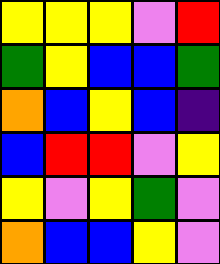[["yellow", "yellow", "yellow", "violet", "red"], ["green", "yellow", "blue", "blue", "green"], ["orange", "blue", "yellow", "blue", "indigo"], ["blue", "red", "red", "violet", "yellow"], ["yellow", "violet", "yellow", "green", "violet"], ["orange", "blue", "blue", "yellow", "violet"]]